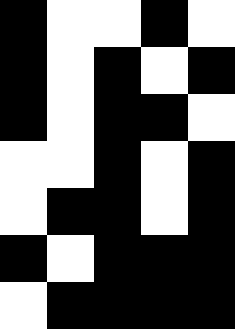[["black", "white", "white", "black", "white"], ["black", "white", "black", "white", "black"], ["black", "white", "black", "black", "white"], ["white", "white", "black", "white", "black"], ["white", "black", "black", "white", "black"], ["black", "white", "black", "black", "black"], ["white", "black", "black", "black", "black"]]